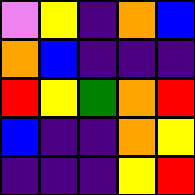[["violet", "yellow", "indigo", "orange", "blue"], ["orange", "blue", "indigo", "indigo", "indigo"], ["red", "yellow", "green", "orange", "red"], ["blue", "indigo", "indigo", "orange", "yellow"], ["indigo", "indigo", "indigo", "yellow", "red"]]